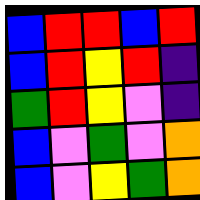[["blue", "red", "red", "blue", "red"], ["blue", "red", "yellow", "red", "indigo"], ["green", "red", "yellow", "violet", "indigo"], ["blue", "violet", "green", "violet", "orange"], ["blue", "violet", "yellow", "green", "orange"]]